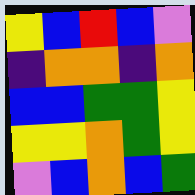[["yellow", "blue", "red", "blue", "violet"], ["indigo", "orange", "orange", "indigo", "orange"], ["blue", "blue", "green", "green", "yellow"], ["yellow", "yellow", "orange", "green", "yellow"], ["violet", "blue", "orange", "blue", "green"]]